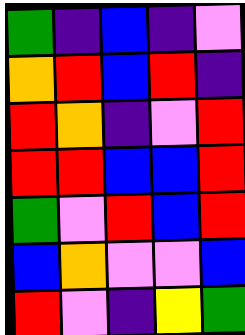[["green", "indigo", "blue", "indigo", "violet"], ["orange", "red", "blue", "red", "indigo"], ["red", "orange", "indigo", "violet", "red"], ["red", "red", "blue", "blue", "red"], ["green", "violet", "red", "blue", "red"], ["blue", "orange", "violet", "violet", "blue"], ["red", "violet", "indigo", "yellow", "green"]]